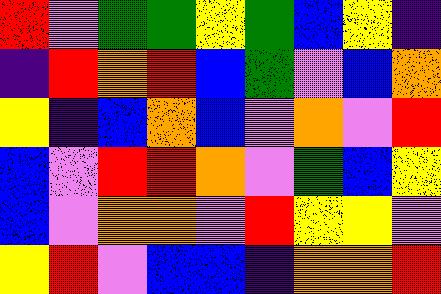[["red", "violet", "green", "green", "yellow", "green", "blue", "yellow", "indigo"], ["indigo", "red", "orange", "red", "blue", "green", "violet", "blue", "orange"], ["yellow", "indigo", "blue", "orange", "blue", "violet", "orange", "violet", "red"], ["blue", "violet", "red", "red", "orange", "violet", "green", "blue", "yellow"], ["blue", "violet", "orange", "orange", "violet", "red", "yellow", "yellow", "violet"], ["yellow", "red", "violet", "blue", "blue", "indigo", "orange", "orange", "red"]]